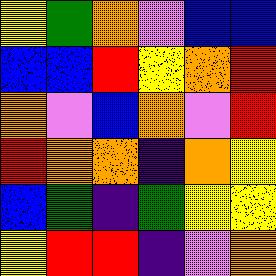[["yellow", "green", "orange", "violet", "blue", "blue"], ["blue", "blue", "red", "yellow", "orange", "red"], ["orange", "violet", "blue", "orange", "violet", "red"], ["red", "orange", "orange", "indigo", "orange", "yellow"], ["blue", "green", "indigo", "green", "yellow", "yellow"], ["yellow", "red", "red", "indigo", "violet", "orange"]]